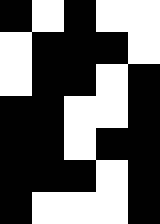[["black", "white", "black", "white", "white"], ["white", "black", "black", "black", "white"], ["white", "black", "black", "white", "black"], ["black", "black", "white", "white", "black"], ["black", "black", "white", "black", "black"], ["black", "black", "black", "white", "black"], ["black", "white", "white", "white", "black"]]